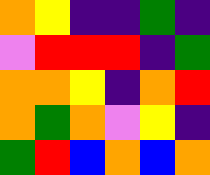[["orange", "yellow", "indigo", "indigo", "green", "indigo"], ["violet", "red", "red", "red", "indigo", "green"], ["orange", "orange", "yellow", "indigo", "orange", "red"], ["orange", "green", "orange", "violet", "yellow", "indigo"], ["green", "red", "blue", "orange", "blue", "orange"]]